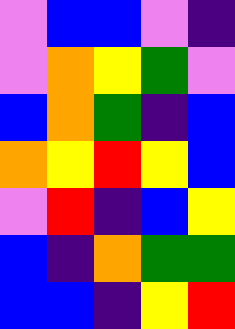[["violet", "blue", "blue", "violet", "indigo"], ["violet", "orange", "yellow", "green", "violet"], ["blue", "orange", "green", "indigo", "blue"], ["orange", "yellow", "red", "yellow", "blue"], ["violet", "red", "indigo", "blue", "yellow"], ["blue", "indigo", "orange", "green", "green"], ["blue", "blue", "indigo", "yellow", "red"]]